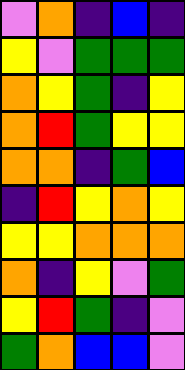[["violet", "orange", "indigo", "blue", "indigo"], ["yellow", "violet", "green", "green", "green"], ["orange", "yellow", "green", "indigo", "yellow"], ["orange", "red", "green", "yellow", "yellow"], ["orange", "orange", "indigo", "green", "blue"], ["indigo", "red", "yellow", "orange", "yellow"], ["yellow", "yellow", "orange", "orange", "orange"], ["orange", "indigo", "yellow", "violet", "green"], ["yellow", "red", "green", "indigo", "violet"], ["green", "orange", "blue", "blue", "violet"]]